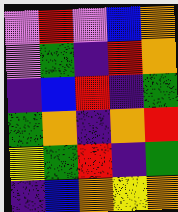[["violet", "red", "violet", "blue", "orange"], ["violet", "green", "indigo", "red", "orange"], ["indigo", "blue", "red", "indigo", "green"], ["green", "orange", "indigo", "orange", "red"], ["yellow", "green", "red", "indigo", "green"], ["indigo", "blue", "orange", "yellow", "orange"]]